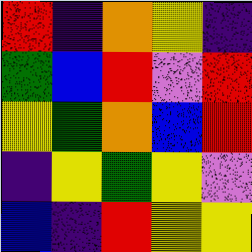[["red", "indigo", "orange", "yellow", "indigo"], ["green", "blue", "red", "violet", "red"], ["yellow", "green", "orange", "blue", "red"], ["indigo", "yellow", "green", "yellow", "violet"], ["blue", "indigo", "red", "yellow", "yellow"]]